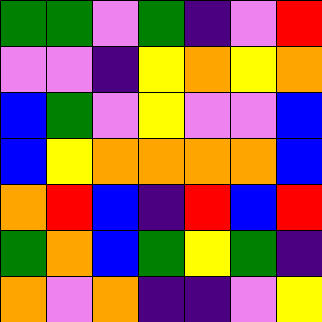[["green", "green", "violet", "green", "indigo", "violet", "red"], ["violet", "violet", "indigo", "yellow", "orange", "yellow", "orange"], ["blue", "green", "violet", "yellow", "violet", "violet", "blue"], ["blue", "yellow", "orange", "orange", "orange", "orange", "blue"], ["orange", "red", "blue", "indigo", "red", "blue", "red"], ["green", "orange", "blue", "green", "yellow", "green", "indigo"], ["orange", "violet", "orange", "indigo", "indigo", "violet", "yellow"]]